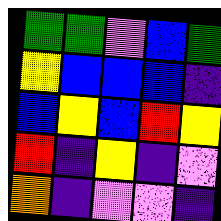[["green", "green", "violet", "blue", "green"], ["yellow", "blue", "blue", "blue", "indigo"], ["blue", "yellow", "blue", "red", "yellow"], ["red", "indigo", "yellow", "indigo", "violet"], ["orange", "indigo", "violet", "violet", "indigo"]]